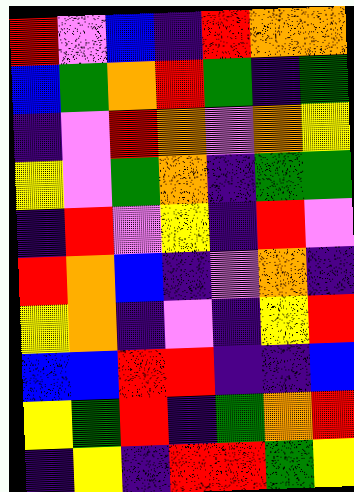[["red", "violet", "blue", "indigo", "red", "orange", "orange"], ["blue", "green", "orange", "red", "green", "indigo", "green"], ["indigo", "violet", "red", "orange", "violet", "orange", "yellow"], ["yellow", "violet", "green", "orange", "indigo", "green", "green"], ["indigo", "red", "violet", "yellow", "indigo", "red", "violet"], ["red", "orange", "blue", "indigo", "violet", "orange", "indigo"], ["yellow", "orange", "indigo", "violet", "indigo", "yellow", "red"], ["blue", "blue", "red", "red", "indigo", "indigo", "blue"], ["yellow", "green", "red", "indigo", "green", "orange", "red"], ["indigo", "yellow", "indigo", "red", "red", "green", "yellow"]]